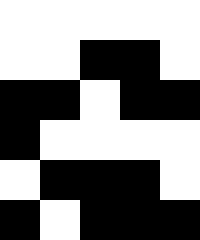[["white", "white", "white", "white", "white"], ["white", "white", "black", "black", "white"], ["black", "black", "white", "black", "black"], ["black", "white", "white", "white", "white"], ["white", "black", "black", "black", "white"], ["black", "white", "black", "black", "black"]]